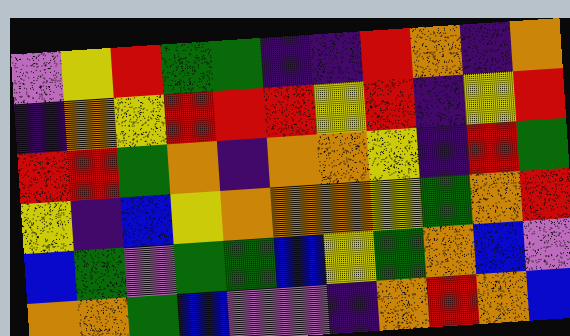[["violet", "yellow", "red", "green", "green", "indigo", "indigo", "red", "orange", "indigo", "orange"], ["indigo", "orange", "yellow", "red", "red", "red", "yellow", "red", "indigo", "yellow", "red"], ["red", "red", "green", "orange", "indigo", "orange", "orange", "yellow", "indigo", "red", "green"], ["yellow", "indigo", "blue", "yellow", "orange", "orange", "orange", "yellow", "green", "orange", "red"], ["blue", "green", "violet", "green", "green", "blue", "yellow", "green", "orange", "blue", "violet"], ["orange", "orange", "green", "blue", "violet", "violet", "indigo", "orange", "red", "orange", "blue"]]